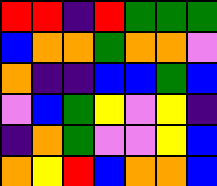[["red", "red", "indigo", "red", "green", "green", "green"], ["blue", "orange", "orange", "green", "orange", "orange", "violet"], ["orange", "indigo", "indigo", "blue", "blue", "green", "blue"], ["violet", "blue", "green", "yellow", "violet", "yellow", "indigo"], ["indigo", "orange", "green", "violet", "violet", "yellow", "blue"], ["orange", "yellow", "red", "blue", "orange", "orange", "blue"]]